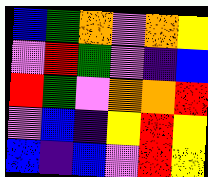[["blue", "green", "orange", "violet", "orange", "yellow"], ["violet", "red", "green", "violet", "indigo", "blue"], ["red", "green", "violet", "orange", "orange", "red"], ["violet", "blue", "indigo", "yellow", "red", "yellow"], ["blue", "indigo", "blue", "violet", "red", "yellow"]]